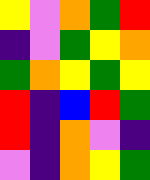[["yellow", "violet", "orange", "green", "red"], ["indigo", "violet", "green", "yellow", "orange"], ["green", "orange", "yellow", "green", "yellow"], ["red", "indigo", "blue", "red", "green"], ["red", "indigo", "orange", "violet", "indigo"], ["violet", "indigo", "orange", "yellow", "green"]]